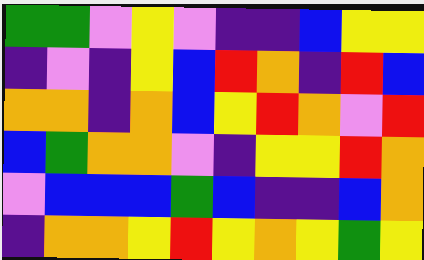[["green", "green", "violet", "yellow", "violet", "indigo", "indigo", "blue", "yellow", "yellow"], ["indigo", "violet", "indigo", "yellow", "blue", "red", "orange", "indigo", "red", "blue"], ["orange", "orange", "indigo", "orange", "blue", "yellow", "red", "orange", "violet", "red"], ["blue", "green", "orange", "orange", "violet", "indigo", "yellow", "yellow", "red", "orange"], ["violet", "blue", "blue", "blue", "green", "blue", "indigo", "indigo", "blue", "orange"], ["indigo", "orange", "orange", "yellow", "red", "yellow", "orange", "yellow", "green", "yellow"]]